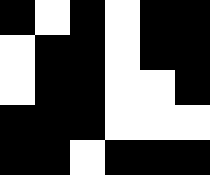[["black", "white", "black", "white", "black", "black"], ["white", "black", "black", "white", "black", "black"], ["white", "black", "black", "white", "white", "black"], ["black", "black", "black", "white", "white", "white"], ["black", "black", "white", "black", "black", "black"]]